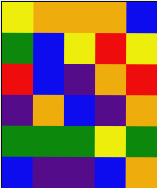[["yellow", "orange", "orange", "orange", "blue"], ["green", "blue", "yellow", "red", "yellow"], ["red", "blue", "indigo", "orange", "red"], ["indigo", "orange", "blue", "indigo", "orange"], ["green", "green", "green", "yellow", "green"], ["blue", "indigo", "indigo", "blue", "orange"]]